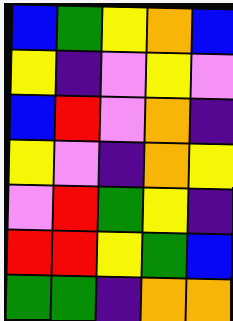[["blue", "green", "yellow", "orange", "blue"], ["yellow", "indigo", "violet", "yellow", "violet"], ["blue", "red", "violet", "orange", "indigo"], ["yellow", "violet", "indigo", "orange", "yellow"], ["violet", "red", "green", "yellow", "indigo"], ["red", "red", "yellow", "green", "blue"], ["green", "green", "indigo", "orange", "orange"]]